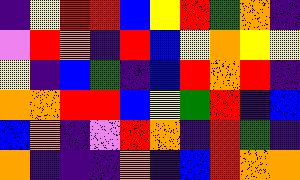[["indigo", "yellow", "red", "red", "blue", "yellow", "red", "green", "orange", "indigo"], ["violet", "red", "orange", "indigo", "red", "blue", "yellow", "orange", "yellow", "yellow"], ["yellow", "indigo", "blue", "green", "indigo", "blue", "red", "orange", "red", "indigo"], ["orange", "orange", "red", "red", "blue", "yellow", "green", "red", "indigo", "blue"], ["blue", "orange", "indigo", "violet", "red", "orange", "indigo", "red", "green", "indigo"], ["orange", "indigo", "indigo", "indigo", "orange", "indigo", "blue", "red", "orange", "orange"]]